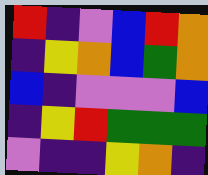[["red", "indigo", "violet", "blue", "red", "orange"], ["indigo", "yellow", "orange", "blue", "green", "orange"], ["blue", "indigo", "violet", "violet", "violet", "blue"], ["indigo", "yellow", "red", "green", "green", "green"], ["violet", "indigo", "indigo", "yellow", "orange", "indigo"]]